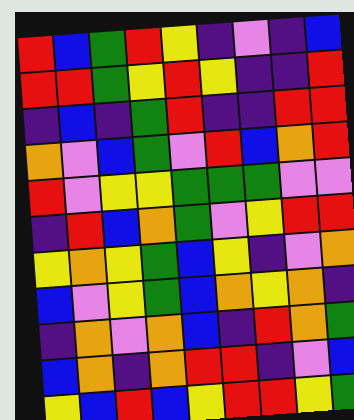[["red", "blue", "green", "red", "yellow", "indigo", "violet", "indigo", "blue"], ["red", "red", "green", "yellow", "red", "yellow", "indigo", "indigo", "red"], ["indigo", "blue", "indigo", "green", "red", "indigo", "indigo", "red", "red"], ["orange", "violet", "blue", "green", "violet", "red", "blue", "orange", "red"], ["red", "violet", "yellow", "yellow", "green", "green", "green", "violet", "violet"], ["indigo", "red", "blue", "orange", "green", "violet", "yellow", "red", "red"], ["yellow", "orange", "yellow", "green", "blue", "yellow", "indigo", "violet", "orange"], ["blue", "violet", "yellow", "green", "blue", "orange", "yellow", "orange", "indigo"], ["indigo", "orange", "violet", "orange", "blue", "indigo", "red", "orange", "green"], ["blue", "orange", "indigo", "orange", "red", "red", "indigo", "violet", "blue"], ["yellow", "blue", "red", "blue", "yellow", "red", "red", "yellow", "green"]]